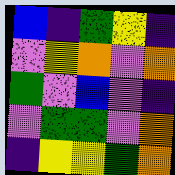[["blue", "indigo", "green", "yellow", "indigo"], ["violet", "yellow", "orange", "violet", "orange"], ["green", "violet", "blue", "violet", "indigo"], ["violet", "green", "green", "violet", "orange"], ["indigo", "yellow", "yellow", "green", "orange"]]